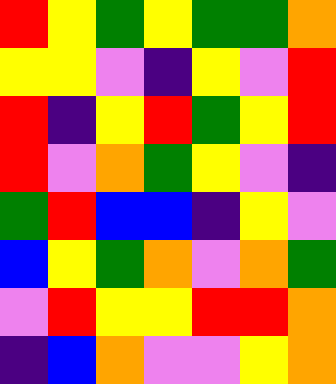[["red", "yellow", "green", "yellow", "green", "green", "orange"], ["yellow", "yellow", "violet", "indigo", "yellow", "violet", "red"], ["red", "indigo", "yellow", "red", "green", "yellow", "red"], ["red", "violet", "orange", "green", "yellow", "violet", "indigo"], ["green", "red", "blue", "blue", "indigo", "yellow", "violet"], ["blue", "yellow", "green", "orange", "violet", "orange", "green"], ["violet", "red", "yellow", "yellow", "red", "red", "orange"], ["indigo", "blue", "orange", "violet", "violet", "yellow", "orange"]]